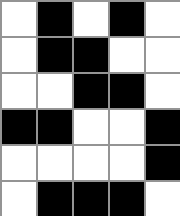[["white", "black", "white", "black", "white"], ["white", "black", "black", "white", "white"], ["white", "white", "black", "black", "white"], ["black", "black", "white", "white", "black"], ["white", "white", "white", "white", "black"], ["white", "black", "black", "black", "white"]]